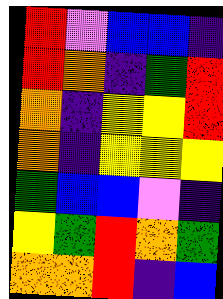[["red", "violet", "blue", "blue", "indigo"], ["red", "orange", "indigo", "green", "red"], ["orange", "indigo", "yellow", "yellow", "red"], ["orange", "indigo", "yellow", "yellow", "yellow"], ["green", "blue", "blue", "violet", "indigo"], ["yellow", "green", "red", "orange", "green"], ["orange", "orange", "red", "indigo", "blue"]]